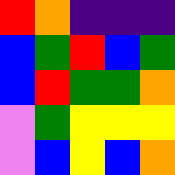[["red", "orange", "indigo", "indigo", "indigo"], ["blue", "green", "red", "blue", "green"], ["blue", "red", "green", "green", "orange"], ["violet", "green", "yellow", "yellow", "yellow"], ["violet", "blue", "yellow", "blue", "orange"]]